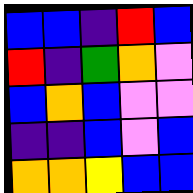[["blue", "blue", "indigo", "red", "blue"], ["red", "indigo", "green", "orange", "violet"], ["blue", "orange", "blue", "violet", "violet"], ["indigo", "indigo", "blue", "violet", "blue"], ["orange", "orange", "yellow", "blue", "blue"]]